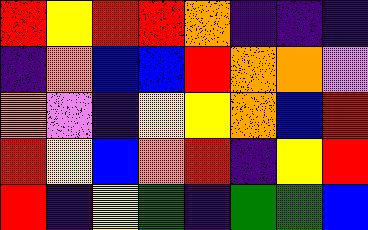[["red", "yellow", "red", "red", "orange", "indigo", "indigo", "indigo"], ["indigo", "orange", "blue", "blue", "red", "orange", "orange", "violet"], ["orange", "violet", "indigo", "yellow", "yellow", "orange", "blue", "red"], ["red", "yellow", "blue", "orange", "red", "indigo", "yellow", "red"], ["red", "indigo", "yellow", "green", "indigo", "green", "green", "blue"]]